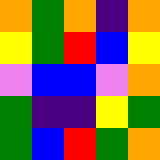[["orange", "green", "orange", "indigo", "orange"], ["yellow", "green", "red", "blue", "yellow"], ["violet", "blue", "blue", "violet", "orange"], ["green", "indigo", "indigo", "yellow", "green"], ["green", "blue", "red", "green", "orange"]]